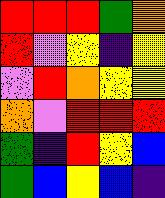[["red", "red", "red", "green", "orange"], ["red", "violet", "yellow", "indigo", "yellow"], ["violet", "red", "orange", "yellow", "yellow"], ["orange", "violet", "red", "red", "red"], ["green", "indigo", "red", "yellow", "blue"], ["green", "blue", "yellow", "blue", "indigo"]]